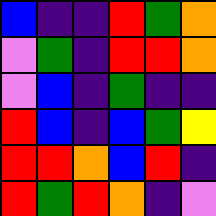[["blue", "indigo", "indigo", "red", "green", "orange"], ["violet", "green", "indigo", "red", "red", "orange"], ["violet", "blue", "indigo", "green", "indigo", "indigo"], ["red", "blue", "indigo", "blue", "green", "yellow"], ["red", "red", "orange", "blue", "red", "indigo"], ["red", "green", "red", "orange", "indigo", "violet"]]